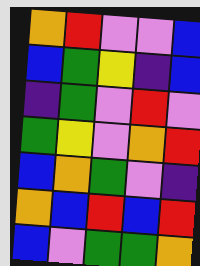[["orange", "red", "violet", "violet", "blue"], ["blue", "green", "yellow", "indigo", "blue"], ["indigo", "green", "violet", "red", "violet"], ["green", "yellow", "violet", "orange", "red"], ["blue", "orange", "green", "violet", "indigo"], ["orange", "blue", "red", "blue", "red"], ["blue", "violet", "green", "green", "orange"]]